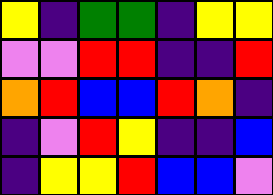[["yellow", "indigo", "green", "green", "indigo", "yellow", "yellow"], ["violet", "violet", "red", "red", "indigo", "indigo", "red"], ["orange", "red", "blue", "blue", "red", "orange", "indigo"], ["indigo", "violet", "red", "yellow", "indigo", "indigo", "blue"], ["indigo", "yellow", "yellow", "red", "blue", "blue", "violet"]]